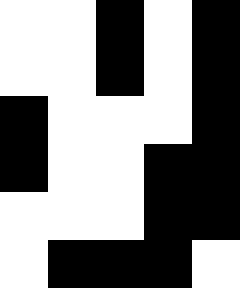[["white", "white", "black", "white", "black"], ["white", "white", "black", "white", "black"], ["black", "white", "white", "white", "black"], ["black", "white", "white", "black", "black"], ["white", "white", "white", "black", "black"], ["white", "black", "black", "black", "white"]]